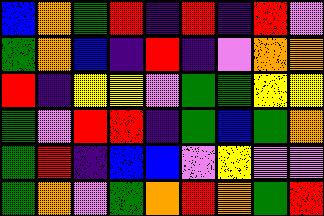[["blue", "orange", "green", "red", "indigo", "red", "indigo", "red", "violet"], ["green", "orange", "blue", "indigo", "red", "indigo", "violet", "orange", "orange"], ["red", "indigo", "yellow", "yellow", "violet", "green", "green", "yellow", "yellow"], ["green", "violet", "red", "red", "indigo", "green", "blue", "green", "orange"], ["green", "red", "indigo", "blue", "blue", "violet", "yellow", "violet", "violet"], ["green", "orange", "violet", "green", "orange", "red", "orange", "green", "red"]]